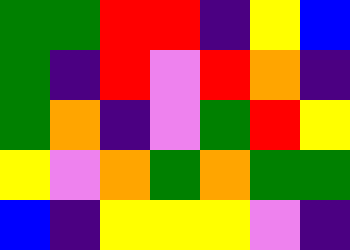[["green", "green", "red", "red", "indigo", "yellow", "blue"], ["green", "indigo", "red", "violet", "red", "orange", "indigo"], ["green", "orange", "indigo", "violet", "green", "red", "yellow"], ["yellow", "violet", "orange", "green", "orange", "green", "green"], ["blue", "indigo", "yellow", "yellow", "yellow", "violet", "indigo"]]